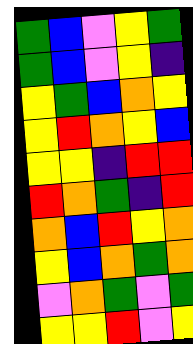[["green", "blue", "violet", "yellow", "green"], ["green", "blue", "violet", "yellow", "indigo"], ["yellow", "green", "blue", "orange", "yellow"], ["yellow", "red", "orange", "yellow", "blue"], ["yellow", "yellow", "indigo", "red", "red"], ["red", "orange", "green", "indigo", "red"], ["orange", "blue", "red", "yellow", "orange"], ["yellow", "blue", "orange", "green", "orange"], ["violet", "orange", "green", "violet", "green"], ["yellow", "yellow", "red", "violet", "yellow"]]